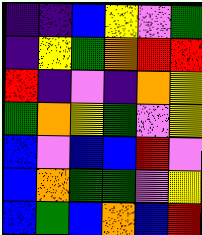[["indigo", "indigo", "blue", "yellow", "violet", "green"], ["indigo", "yellow", "green", "orange", "red", "red"], ["red", "indigo", "violet", "indigo", "orange", "yellow"], ["green", "orange", "yellow", "green", "violet", "yellow"], ["blue", "violet", "blue", "blue", "red", "violet"], ["blue", "orange", "green", "green", "violet", "yellow"], ["blue", "green", "blue", "orange", "blue", "red"]]